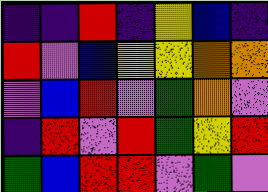[["indigo", "indigo", "red", "indigo", "yellow", "blue", "indigo"], ["red", "violet", "blue", "yellow", "yellow", "orange", "orange"], ["violet", "blue", "red", "violet", "green", "orange", "violet"], ["indigo", "red", "violet", "red", "green", "yellow", "red"], ["green", "blue", "red", "red", "violet", "green", "violet"]]